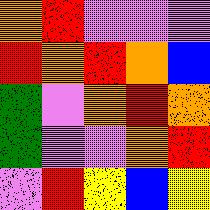[["orange", "red", "violet", "violet", "violet"], ["red", "orange", "red", "orange", "blue"], ["green", "violet", "orange", "red", "orange"], ["green", "violet", "violet", "orange", "red"], ["violet", "red", "yellow", "blue", "yellow"]]